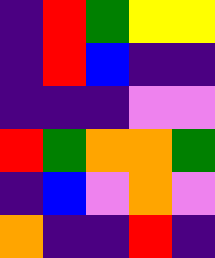[["indigo", "red", "green", "yellow", "yellow"], ["indigo", "red", "blue", "indigo", "indigo"], ["indigo", "indigo", "indigo", "violet", "violet"], ["red", "green", "orange", "orange", "green"], ["indigo", "blue", "violet", "orange", "violet"], ["orange", "indigo", "indigo", "red", "indigo"]]